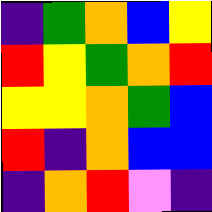[["indigo", "green", "orange", "blue", "yellow"], ["red", "yellow", "green", "orange", "red"], ["yellow", "yellow", "orange", "green", "blue"], ["red", "indigo", "orange", "blue", "blue"], ["indigo", "orange", "red", "violet", "indigo"]]